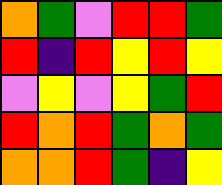[["orange", "green", "violet", "red", "red", "green"], ["red", "indigo", "red", "yellow", "red", "yellow"], ["violet", "yellow", "violet", "yellow", "green", "red"], ["red", "orange", "red", "green", "orange", "green"], ["orange", "orange", "red", "green", "indigo", "yellow"]]